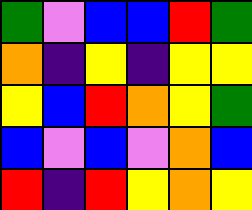[["green", "violet", "blue", "blue", "red", "green"], ["orange", "indigo", "yellow", "indigo", "yellow", "yellow"], ["yellow", "blue", "red", "orange", "yellow", "green"], ["blue", "violet", "blue", "violet", "orange", "blue"], ["red", "indigo", "red", "yellow", "orange", "yellow"]]